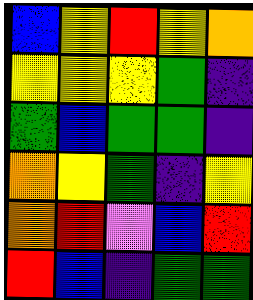[["blue", "yellow", "red", "yellow", "orange"], ["yellow", "yellow", "yellow", "green", "indigo"], ["green", "blue", "green", "green", "indigo"], ["orange", "yellow", "green", "indigo", "yellow"], ["orange", "red", "violet", "blue", "red"], ["red", "blue", "indigo", "green", "green"]]